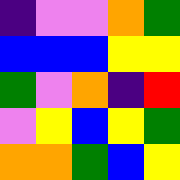[["indigo", "violet", "violet", "orange", "green"], ["blue", "blue", "blue", "yellow", "yellow"], ["green", "violet", "orange", "indigo", "red"], ["violet", "yellow", "blue", "yellow", "green"], ["orange", "orange", "green", "blue", "yellow"]]